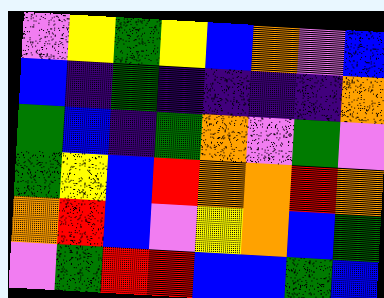[["violet", "yellow", "green", "yellow", "blue", "orange", "violet", "blue"], ["blue", "indigo", "green", "indigo", "indigo", "indigo", "indigo", "orange"], ["green", "blue", "indigo", "green", "orange", "violet", "green", "violet"], ["green", "yellow", "blue", "red", "orange", "orange", "red", "orange"], ["orange", "red", "blue", "violet", "yellow", "orange", "blue", "green"], ["violet", "green", "red", "red", "blue", "blue", "green", "blue"]]